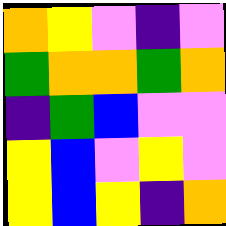[["orange", "yellow", "violet", "indigo", "violet"], ["green", "orange", "orange", "green", "orange"], ["indigo", "green", "blue", "violet", "violet"], ["yellow", "blue", "violet", "yellow", "violet"], ["yellow", "blue", "yellow", "indigo", "orange"]]